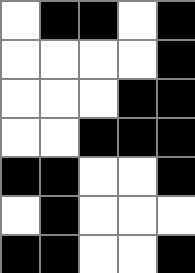[["white", "black", "black", "white", "black"], ["white", "white", "white", "white", "black"], ["white", "white", "white", "black", "black"], ["white", "white", "black", "black", "black"], ["black", "black", "white", "white", "black"], ["white", "black", "white", "white", "white"], ["black", "black", "white", "white", "black"]]